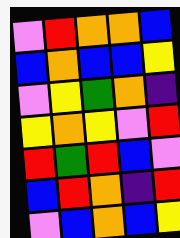[["violet", "red", "orange", "orange", "blue"], ["blue", "orange", "blue", "blue", "yellow"], ["violet", "yellow", "green", "orange", "indigo"], ["yellow", "orange", "yellow", "violet", "red"], ["red", "green", "red", "blue", "violet"], ["blue", "red", "orange", "indigo", "red"], ["violet", "blue", "orange", "blue", "yellow"]]